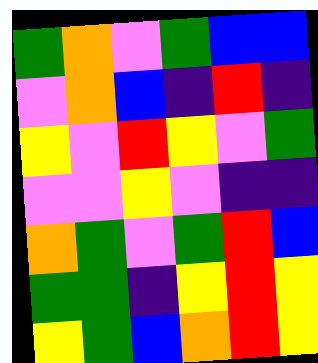[["green", "orange", "violet", "green", "blue", "blue"], ["violet", "orange", "blue", "indigo", "red", "indigo"], ["yellow", "violet", "red", "yellow", "violet", "green"], ["violet", "violet", "yellow", "violet", "indigo", "indigo"], ["orange", "green", "violet", "green", "red", "blue"], ["green", "green", "indigo", "yellow", "red", "yellow"], ["yellow", "green", "blue", "orange", "red", "yellow"]]